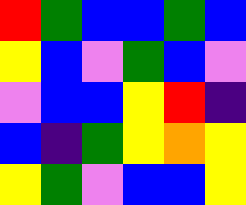[["red", "green", "blue", "blue", "green", "blue"], ["yellow", "blue", "violet", "green", "blue", "violet"], ["violet", "blue", "blue", "yellow", "red", "indigo"], ["blue", "indigo", "green", "yellow", "orange", "yellow"], ["yellow", "green", "violet", "blue", "blue", "yellow"]]